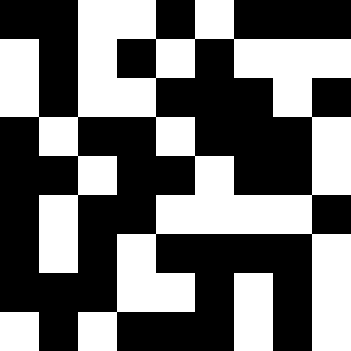[["black", "black", "white", "white", "black", "white", "black", "black", "black"], ["white", "black", "white", "black", "white", "black", "white", "white", "white"], ["white", "black", "white", "white", "black", "black", "black", "white", "black"], ["black", "white", "black", "black", "white", "black", "black", "black", "white"], ["black", "black", "white", "black", "black", "white", "black", "black", "white"], ["black", "white", "black", "black", "white", "white", "white", "white", "black"], ["black", "white", "black", "white", "black", "black", "black", "black", "white"], ["black", "black", "black", "white", "white", "black", "white", "black", "white"], ["white", "black", "white", "black", "black", "black", "white", "black", "white"]]